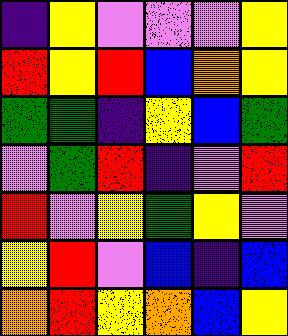[["indigo", "yellow", "violet", "violet", "violet", "yellow"], ["red", "yellow", "red", "blue", "orange", "yellow"], ["green", "green", "indigo", "yellow", "blue", "green"], ["violet", "green", "red", "indigo", "violet", "red"], ["red", "violet", "yellow", "green", "yellow", "violet"], ["yellow", "red", "violet", "blue", "indigo", "blue"], ["orange", "red", "yellow", "orange", "blue", "yellow"]]